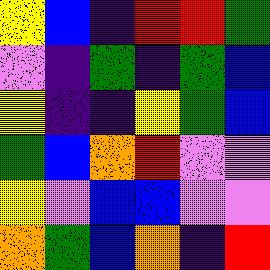[["yellow", "blue", "indigo", "red", "red", "green"], ["violet", "indigo", "green", "indigo", "green", "blue"], ["yellow", "indigo", "indigo", "yellow", "green", "blue"], ["green", "blue", "orange", "red", "violet", "violet"], ["yellow", "violet", "blue", "blue", "violet", "violet"], ["orange", "green", "blue", "orange", "indigo", "red"]]